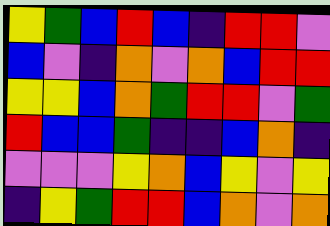[["yellow", "green", "blue", "red", "blue", "indigo", "red", "red", "violet"], ["blue", "violet", "indigo", "orange", "violet", "orange", "blue", "red", "red"], ["yellow", "yellow", "blue", "orange", "green", "red", "red", "violet", "green"], ["red", "blue", "blue", "green", "indigo", "indigo", "blue", "orange", "indigo"], ["violet", "violet", "violet", "yellow", "orange", "blue", "yellow", "violet", "yellow"], ["indigo", "yellow", "green", "red", "red", "blue", "orange", "violet", "orange"]]